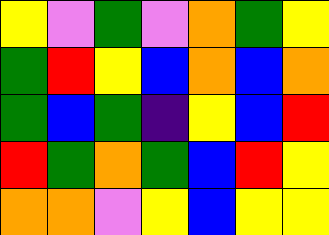[["yellow", "violet", "green", "violet", "orange", "green", "yellow"], ["green", "red", "yellow", "blue", "orange", "blue", "orange"], ["green", "blue", "green", "indigo", "yellow", "blue", "red"], ["red", "green", "orange", "green", "blue", "red", "yellow"], ["orange", "orange", "violet", "yellow", "blue", "yellow", "yellow"]]